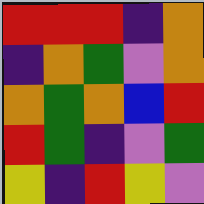[["red", "red", "red", "indigo", "orange"], ["indigo", "orange", "green", "violet", "orange"], ["orange", "green", "orange", "blue", "red"], ["red", "green", "indigo", "violet", "green"], ["yellow", "indigo", "red", "yellow", "violet"]]